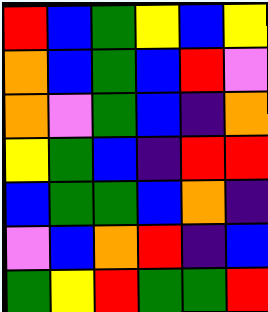[["red", "blue", "green", "yellow", "blue", "yellow"], ["orange", "blue", "green", "blue", "red", "violet"], ["orange", "violet", "green", "blue", "indigo", "orange"], ["yellow", "green", "blue", "indigo", "red", "red"], ["blue", "green", "green", "blue", "orange", "indigo"], ["violet", "blue", "orange", "red", "indigo", "blue"], ["green", "yellow", "red", "green", "green", "red"]]